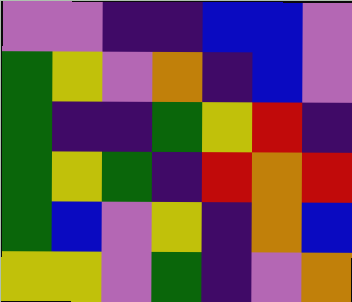[["violet", "violet", "indigo", "indigo", "blue", "blue", "violet"], ["green", "yellow", "violet", "orange", "indigo", "blue", "violet"], ["green", "indigo", "indigo", "green", "yellow", "red", "indigo"], ["green", "yellow", "green", "indigo", "red", "orange", "red"], ["green", "blue", "violet", "yellow", "indigo", "orange", "blue"], ["yellow", "yellow", "violet", "green", "indigo", "violet", "orange"]]